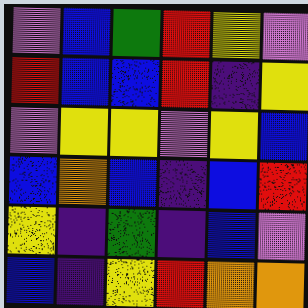[["violet", "blue", "green", "red", "yellow", "violet"], ["red", "blue", "blue", "red", "indigo", "yellow"], ["violet", "yellow", "yellow", "violet", "yellow", "blue"], ["blue", "orange", "blue", "indigo", "blue", "red"], ["yellow", "indigo", "green", "indigo", "blue", "violet"], ["blue", "indigo", "yellow", "red", "orange", "orange"]]